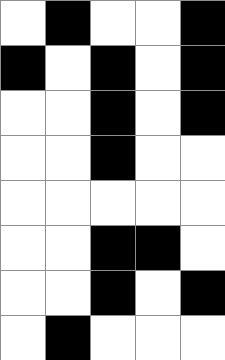[["white", "black", "white", "white", "black"], ["black", "white", "black", "white", "black"], ["white", "white", "black", "white", "black"], ["white", "white", "black", "white", "white"], ["white", "white", "white", "white", "white"], ["white", "white", "black", "black", "white"], ["white", "white", "black", "white", "black"], ["white", "black", "white", "white", "white"]]